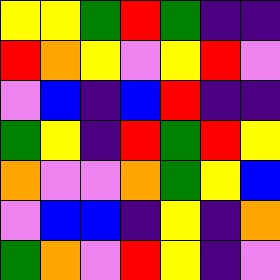[["yellow", "yellow", "green", "red", "green", "indigo", "indigo"], ["red", "orange", "yellow", "violet", "yellow", "red", "violet"], ["violet", "blue", "indigo", "blue", "red", "indigo", "indigo"], ["green", "yellow", "indigo", "red", "green", "red", "yellow"], ["orange", "violet", "violet", "orange", "green", "yellow", "blue"], ["violet", "blue", "blue", "indigo", "yellow", "indigo", "orange"], ["green", "orange", "violet", "red", "yellow", "indigo", "violet"]]